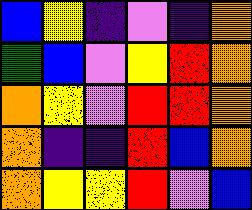[["blue", "yellow", "indigo", "violet", "indigo", "orange"], ["green", "blue", "violet", "yellow", "red", "orange"], ["orange", "yellow", "violet", "red", "red", "orange"], ["orange", "indigo", "indigo", "red", "blue", "orange"], ["orange", "yellow", "yellow", "red", "violet", "blue"]]